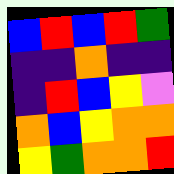[["blue", "red", "blue", "red", "green"], ["indigo", "indigo", "orange", "indigo", "indigo"], ["indigo", "red", "blue", "yellow", "violet"], ["orange", "blue", "yellow", "orange", "orange"], ["yellow", "green", "orange", "orange", "red"]]